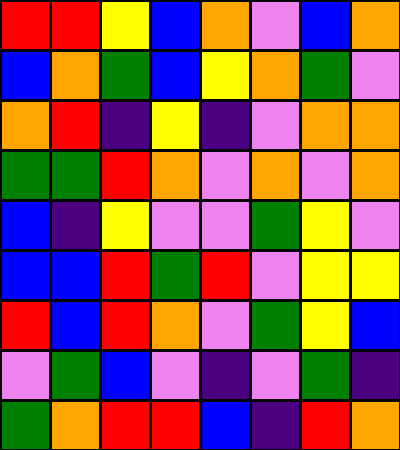[["red", "red", "yellow", "blue", "orange", "violet", "blue", "orange"], ["blue", "orange", "green", "blue", "yellow", "orange", "green", "violet"], ["orange", "red", "indigo", "yellow", "indigo", "violet", "orange", "orange"], ["green", "green", "red", "orange", "violet", "orange", "violet", "orange"], ["blue", "indigo", "yellow", "violet", "violet", "green", "yellow", "violet"], ["blue", "blue", "red", "green", "red", "violet", "yellow", "yellow"], ["red", "blue", "red", "orange", "violet", "green", "yellow", "blue"], ["violet", "green", "blue", "violet", "indigo", "violet", "green", "indigo"], ["green", "orange", "red", "red", "blue", "indigo", "red", "orange"]]